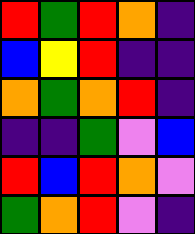[["red", "green", "red", "orange", "indigo"], ["blue", "yellow", "red", "indigo", "indigo"], ["orange", "green", "orange", "red", "indigo"], ["indigo", "indigo", "green", "violet", "blue"], ["red", "blue", "red", "orange", "violet"], ["green", "orange", "red", "violet", "indigo"]]